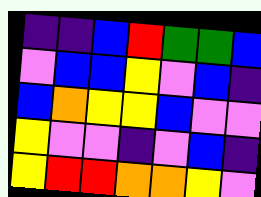[["indigo", "indigo", "blue", "red", "green", "green", "blue"], ["violet", "blue", "blue", "yellow", "violet", "blue", "indigo"], ["blue", "orange", "yellow", "yellow", "blue", "violet", "violet"], ["yellow", "violet", "violet", "indigo", "violet", "blue", "indigo"], ["yellow", "red", "red", "orange", "orange", "yellow", "violet"]]